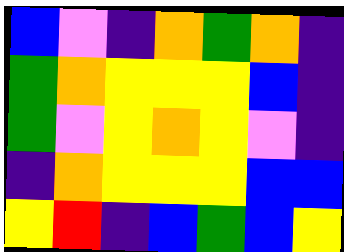[["blue", "violet", "indigo", "orange", "green", "orange", "indigo"], ["green", "orange", "yellow", "yellow", "yellow", "blue", "indigo"], ["green", "violet", "yellow", "orange", "yellow", "violet", "indigo"], ["indigo", "orange", "yellow", "yellow", "yellow", "blue", "blue"], ["yellow", "red", "indigo", "blue", "green", "blue", "yellow"]]